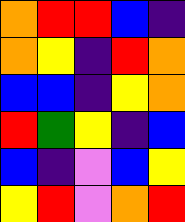[["orange", "red", "red", "blue", "indigo"], ["orange", "yellow", "indigo", "red", "orange"], ["blue", "blue", "indigo", "yellow", "orange"], ["red", "green", "yellow", "indigo", "blue"], ["blue", "indigo", "violet", "blue", "yellow"], ["yellow", "red", "violet", "orange", "red"]]